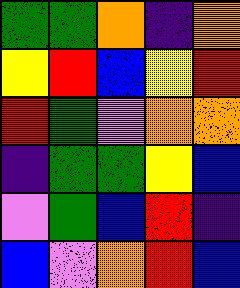[["green", "green", "orange", "indigo", "orange"], ["yellow", "red", "blue", "yellow", "red"], ["red", "green", "violet", "orange", "orange"], ["indigo", "green", "green", "yellow", "blue"], ["violet", "green", "blue", "red", "indigo"], ["blue", "violet", "orange", "red", "blue"]]